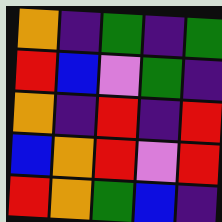[["orange", "indigo", "green", "indigo", "green"], ["red", "blue", "violet", "green", "indigo"], ["orange", "indigo", "red", "indigo", "red"], ["blue", "orange", "red", "violet", "red"], ["red", "orange", "green", "blue", "indigo"]]